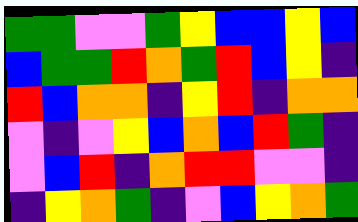[["green", "green", "violet", "violet", "green", "yellow", "blue", "blue", "yellow", "blue"], ["blue", "green", "green", "red", "orange", "green", "red", "blue", "yellow", "indigo"], ["red", "blue", "orange", "orange", "indigo", "yellow", "red", "indigo", "orange", "orange"], ["violet", "indigo", "violet", "yellow", "blue", "orange", "blue", "red", "green", "indigo"], ["violet", "blue", "red", "indigo", "orange", "red", "red", "violet", "violet", "indigo"], ["indigo", "yellow", "orange", "green", "indigo", "violet", "blue", "yellow", "orange", "green"]]